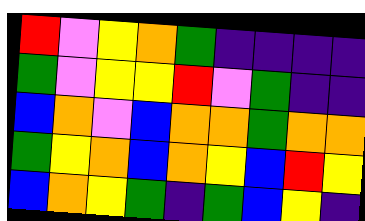[["red", "violet", "yellow", "orange", "green", "indigo", "indigo", "indigo", "indigo"], ["green", "violet", "yellow", "yellow", "red", "violet", "green", "indigo", "indigo"], ["blue", "orange", "violet", "blue", "orange", "orange", "green", "orange", "orange"], ["green", "yellow", "orange", "blue", "orange", "yellow", "blue", "red", "yellow"], ["blue", "orange", "yellow", "green", "indigo", "green", "blue", "yellow", "indigo"]]